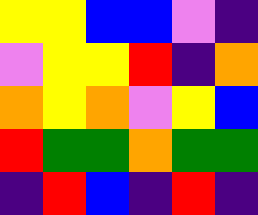[["yellow", "yellow", "blue", "blue", "violet", "indigo"], ["violet", "yellow", "yellow", "red", "indigo", "orange"], ["orange", "yellow", "orange", "violet", "yellow", "blue"], ["red", "green", "green", "orange", "green", "green"], ["indigo", "red", "blue", "indigo", "red", "indigo"]]